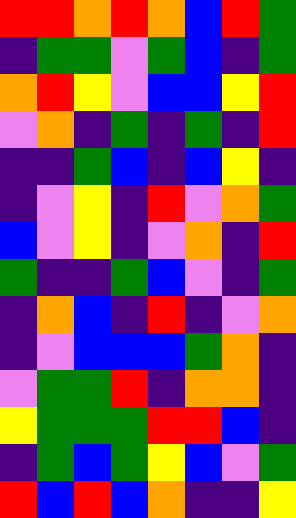[["red", "red", "orange", "red", "orange", "blue", "red", "green"], ["indigo", "green", "green", "violet", "green", "blue", "indigo", "green"], ["orange", "red", "yellow", "violet", "blue", "blue", "yellow", "red"], ["violet", "orange", "indigo", "green", "indigo", "green", "indigo", "red"], ["indigo", "indigo", "green", "blue", "indigo", "blue", "yellow", "indigo"], ["indigo", "violet", "yellow", "indigo", "red", "violet", "orange", "green"], ["blue", "violet", "yellow", "indigo", "violet", "orange", "indigo", "red"], ["green", "indigo", "indigo", "green", "blue", "violet", "indigo", "green"], ["indigo", "orange", "blue", "indigo", "red", "indigo", "violet", "orange"], ["indigo", "violet", "blue", "blue", "blue", "green", "orange", "indigo"], ["violet", "green", "green", "red", "indigo", "orange", "orange", "indigo"], ["yellow", "green", "green", "green", "red", "red", "blue", "indigo"], ["indigo", "green", "blue", "green", "yellow", "blue", "violet", "green"], ["red", "blue", "red", "blue", "orange", "indigo", "indigo", "yellow"]]